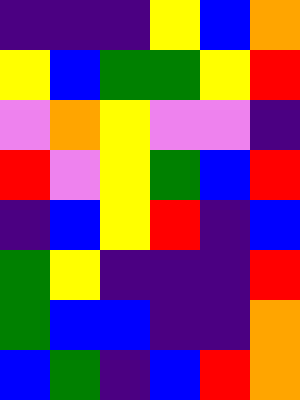[["indigo", "indigo", "indigo", "yellow", "blue", "orange"], ["yellow", "blue", "green", "green", "yellow", "red"], ["violet", "orange", "yellow", "violet", "violet", "indigo"], ["red", "violet", "yellow", "green", "blue", "red"], ["indigo", "blue", "yellow", "red", "indigo", "blue"], ["green", "yellow", "indigo", "indigo", "indigo", "red"], ["green", "blue", "blue", "indigo", "indigo", "orange"], ["blue", "green", "indigo", "blue", "red", "orange"]]